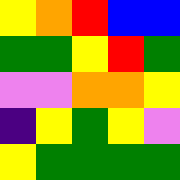[["yellow", "orange", "red", "blue", "blue"], ["green", "green", "yellow", "red", "green"], ["violet", "violet", "orange", "orange", "yellow"], ["indigo", "yellow", "green", "yellow", "violet"], ["yellow", "green", "green", "green", "green"]]